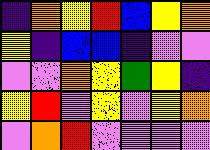[["indigo", "orange", "yellow", "red", "blue", "yellow", "orange"], ["yellow", "indigo", "blue", "blue", "indigo", "violet", "violet"], ["violet", "violet", "orange", "yellow", "green", "yellow", "indigo"], ["yellow", "red", "violet", "yellow", "violet", "yellow", "orange"], ["violet", "orange", "red", "violet", "violet", "violet", "violet"]]